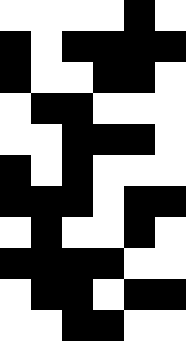[["white", "white", "white", "white", "black", "white"], ["black", "white", "black", "black", "black", "black"], ["black", "white", "white", "black", "black", "white"], ["white", "black", "black", "white", "white", "white"], ["white", "white", "black", "black", "black", "white"], ["black", "white", "black", "white", "white", "white"], ["black", "black", "black", "white", "black", "black"], ["white", "black", "white", "white", "black", "white"], ["black", "black", "black", "black", "white", "white"], ["white", "black", "black", "white", "black", "black"], ["white", "white", "black", "black", "white", "white"]]